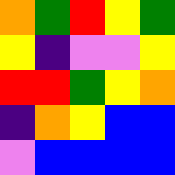[["orange", "green", "red", "yellow", "green"], ["yellow", "indigo", "violet", "violet", "yellow"], ["red", "red", "green", "yellow", "orange"], ["indigo", "orange", "yellow", "blue", "blue"], ["violet", "blue", "blue", "blue", "blue"]]